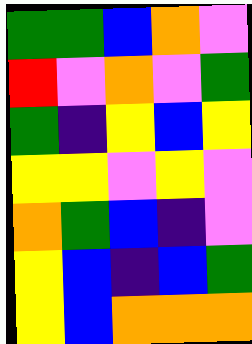[["green", "green", "blue", "orange", "violet"], ["red", "violet", "orange", "violet", "green"], ["green", "indigo", "yellow", "blue", "yellow"], ["yellow", "yellow", "violet", "yellow", "violet"], ["orange", "green", "blue", "indigo", "violet"], ["yellow", "blue", "indigo", "blue", "green"], ["yellow", "blue", "orange", "orange", "orange"]]